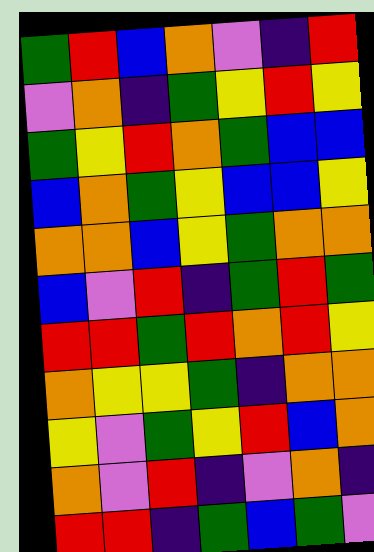[["green", "red", "blue", "orange", "violet", "indigo", "red"], ["violet", "orange", "indigo", "green", "yellow", "red", "yellow"], ["green", "yellow", "red", "orange", "green", "blue", "blue"], ["blue", "orange", "green", "yellow", "blue", "blue", "yellow"], ["orange", "orange", "blue", "yellow", "green", "orange", "orange"], ["blue", "violet", "red", "indigo", "green", "red", "green"], ["red", "red", "green", "red", "orange", "red", "yellow"], ["orange", "yellow", "yellow", "green", "indigo", "orange", "orange"], ["yellow", "violet", "green", "yellow", "red", "blue", "orange"], ["orange", "violet", "red", "indigo", "violet", "orange", "indigo"], ["red", "red", "indigo", "green", "blue", "green", "violet"]]